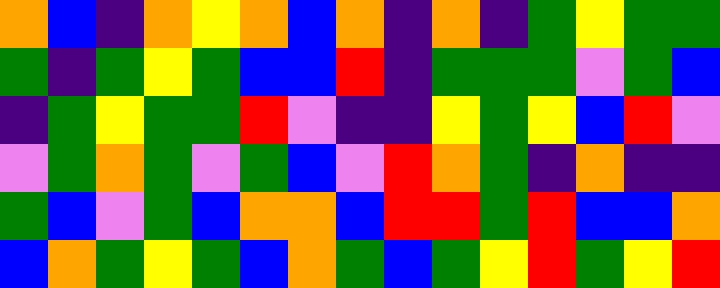[["orange", "blue", "indigo", "orange", "yellow", "orange", "blue", "orange", "indigo", "orange", "indigo", "green", "yellow", "green", "green"], ["green", "indigo", "green", "yellow", "green", "blue", "blue", "red", "indigo", "green", "green", "green", "violet", "green", "blue"], ["indigo", "green", "yellow", "green", "green", "red", "violet", "indigo", "indigo", "yellow", "green", "yellow", "blue", "red", "violet"], ["violet", "green", "orange", "green", "violet", "green", "blue", "violet", "red", "orange", "green", "indigo", "orange", "indigo", "indigo"], ["green", "blue", "violet", "green", "blue", "orange", "orange", "blue", "red", "red", "green", "red", "blue", "blue", "orange"], ["blue", "orange", "green", "yellow", "green", "blue", "orange", "green", "blue", "green", "yellow", "red", "green", "yellow", "red"]]